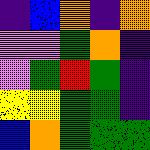[["indigo", "blue", "orange", "indigo", "orange"], ["violet", "violet", "green", "orange", "indigo"], ["violet", "green", "red", "green", "indigo"], ["yellow", "yellow", "green", "green", "indigo"], ["blue", "orange", "green", "green", "green"]]